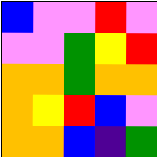[["blue", "violet", "violet", "red", "violet"], ["violet", "violet", "green", "yellow", "red"], ["orange", "orange", "green", "orange", "orange"], ["orange", "yellow", "red", "blue", "violet"], ["orange", "orange", "blue", "indigo", "green"]]